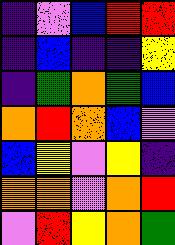[["indigo", "violet", "blue", "red", "red"], ["indigo", "blue", "indigo", "indigo", "yellow"], ["indigo", "green", "orange", "green", "blue"], ["orange", "red", "orange", "blue", "violet"], ["blue", "yellow", "violet", "yellow", "indigo"], ["orange", "orange", "violet", "orange", "red"], ["violet", "red", "yellow", "orange", "green"]]